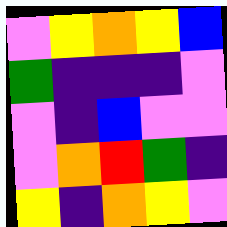[["violet", "yellow", "orange", "yellow", "blue"], ["green", "indigo", "indigo", "indigo", "violet"], ["violet", "indigo", "blue", "violet", "violet"], ["violet", "orange", "red", "green", "indigo"], ["yellow", "indigo", "orange", "yellow", "violet"]]